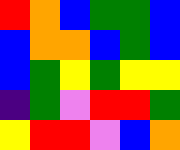[["red", "orange", "blue", "green", "green", "blue"], ["blue", "orange", "orange", "blue", "green", "blue"], ["blue", "green", "yellow", "green", "yellow", "yellow"], ["indigo", "green", "violet", "red", "red", "green"], ["yellow", "red", "red", "violet", "blue", "orange"]]